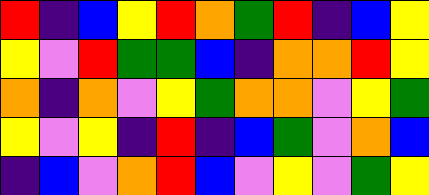[["red", "indigo", "blue", "yellow", "red", "orange", "green", "red", "indigo", "blue", "yellow"], ["yellow", "violet", "red", "green", "green", "blue", "indigo", "orange", "orange", "red", "yellow"], ["orange", "indigo", "orange", "violet", "yellow", "green", "orange", "orange", "violet", "yellow", "green"], ["yellow", "violet", "yellow", "indigo", "red", "indigo", "blue", "green", "violet", "orange", "blue"], ["indigo", "blue", "violet", "orange", "red", "blue", "violet", "yellow", "violet", "green", "yellow"]]